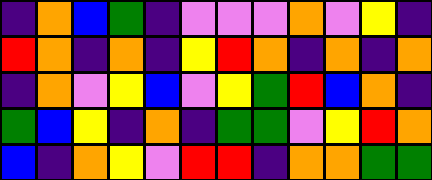[["indigo", "orange", "blue", "green", "indigo", "violet", "violet", "violet", "orange", "violet", "yellow", "indigo"], ["red", "orange", "indigo", "orange", "indigo", "yellow", "red", "orange", "indigo", "orange", "indigo", "orange"], ["indigo", "orange", "violet", "yellow", "blue", "violet", "yellow", "green", "red", "blue", "orange", "indigo"], ["green", "blue", "yellow", "indigo", "orange", "indigo", "green", "green", "violet", "yellow", "red", "orange"], ["blue", "indigo", "orange", "yellow", "violet", "red", "red", "indigo", "orange", "orange", "green", "green"]]